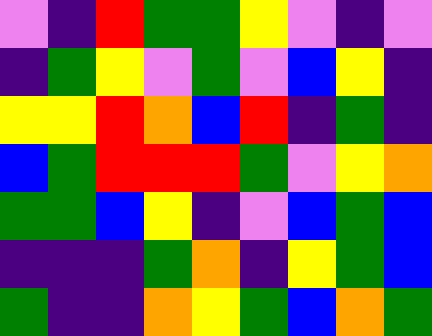[["violet", "indigo", "red", "green", "green", "yellow", "violet", "indigo", "violet"], ["indigo", "green", "yellow", "violet", "green", "violet", "blue", "yellow", "indigo"], ["yellow", "yellow", "red", "orange", "blue", "red", "indigo", "green", "indigo"], ["blue", "green", "red", "red", "red", "green", "violet", "yellow", "orange"], ["green", "green", "blue", "yellow", "indigo", "violet", "blue", "green", "blue"], ["indigo", "indigo", "indigo", "green", "orange", "indigo", "yellow", "green", "blue"], ["green", "indigo", "indigo", "orange", "yellow", "green", "blue", "orange", "green"]]